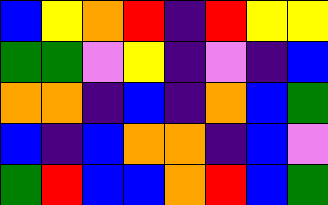[["blue", "yellow", "orange", "red", "indigo", "red", "yellow", "yellow"], ["green", "green", "violet", "yellow", "indigo", "violet", "indigo", "blue"], ["orange", "orange", "indigo", "blue", "indigo", "orange", "blue", "green"], ["blue", "indigo", "blue", "orange", "orange", "indigo", "blue", "violet"], ["green", "red", "blue", "blue", "orange", "red", "blue", "green"]]